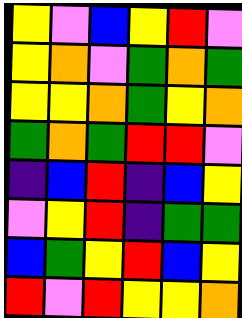[["yellow", "violet", "blue", "yellow", "red", "violet"], ["yellow", "orange", "violet", "green", "orange", "green"], ["yellow", "yellow", "orange", "green", "yellow", "orange"], ["green", "orange", "green", "red", "red", "violet"], ["indigo", "blue", "red", "indigo", "blue", "yellow"], ["violet", "yellow", "red", "indigo", "green", "green"], ["blue", "green", "yellow", "red", "blue", "yellow"], ["red", "violet", "red", "yellow", "yellow", "orange"]]